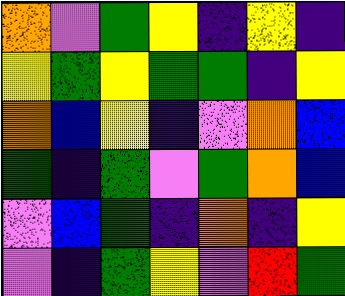[["orange", "violet", "green", "yellow", "indigo", "yellow", "indigo"], ["yellow", "green", "yellow", "green", "green", "indigo", "yellow"], ["orange", "blue", "yellow", "indigo", "violet", "orange", "blue"], ["green", "indigo", "green", "violet", "green", "orange", "blue"], ["violet", "blue", "green", "indigo", "orange", "indigo", "yellow"], ["violet", "indigo", "green", "yellow", "violet", "red", "green"]]